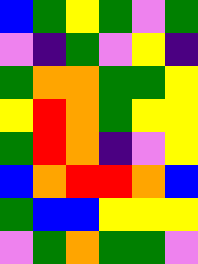[["blue", "green", "yellow", "green", "violet", "green"], ["violet", "indigo", "green", "violet", "yellow", "indigo"], ["green", "orange", "orange", "green", "green", "yellow"], ["yellow", "red", "orange", "green", "yellow", "yellow"], ["green", "red", "orange", "indigo", "violet", "yellow"], ["blue", "orange", "red", "red", "orange", "blue"], ["green", "blue", "blue", "yellow", "yellow", "yellow"], ["violet", "green", "orange", "green", "green", "violet"]]